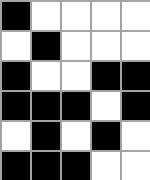[["black", "white", "white", "white", "white"], ["white", "black", "white", "white", "white"], ["black", "white", "white", "black", "black"], ["black", "black", "black", "white", "black"], ["white", "black", "white", "black", "white"], ["black", "black", "black", "white", "white"]]